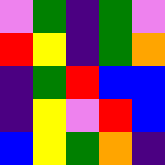[["violet", "green", "indigo", "green", "violet"], ["red", "yellow", "indigo", "green", "orange"], ["indigo", "green", "red", "blue", "blue"], ["indigo", "yellow", "violet", "red", "blue"], ["blue", "yellow", "green", "orange", "indigo"]]